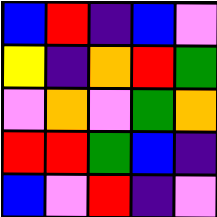[["blue", "red", "indigo", "blue", "violet"], ["yellow", "indigo", "orange", "red", "green"], ["violet", "orange", "violet", "green", "orange"], ["red", "red", "green", "blue", "indigo"], ["blue", "violet", "red", "indigo", "violet"]]